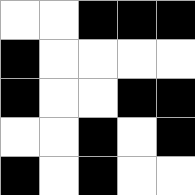[["white", "white", "black", "black", "black"], ["black", "white", "white", "white", "white"], ["black", "white", "white", "black", "black"], ["white", "white", "black", "white", "black"], ["black", "white", "black", "white", "white"]]